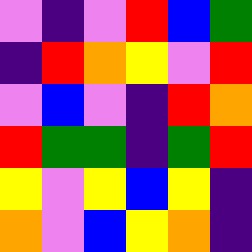[["violet", "indigo", "violet", "red", "blue", "green"], ["indigo", "red", "orange", "yellow", "violet", "red"], ["violet", "blue", "violet", "indigo", "red", "orange"], ["red", "green", "green", "indigo", "green", "red"], ["yellow", "violet", "yellow", "blue", "yellow", "indigo"], ["orange", "violet", "blue", "yellow", "orange", "indigo"]]